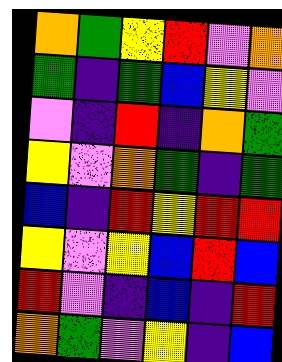[["orange", "green", "yellow", "red", "violet", "orange"], ["green", "indigo", "green", "blue", "yellow", "violet"], ["violet", "indigo", "red", "indigo", "orange", "green"], ["yellow", "violet", "orange", "green", "indigo", "green"], ["blue", "indigo", "red", "yellow", "red", "red"], ["yellow", "violet", "yellow", "blue", "red", "blue"], ["red", "violet", "indigo", "blue", "indigo", "red"], ["orange", "green", "violet", "yellow", "indigo", "blue"]]